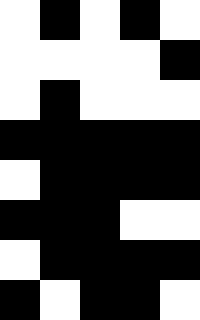[["white", "black", "white", "black", "white"], ["white", "white", "white", "white", "black"], ["white", "black", "white", "white", "white"], ["black", "black", "black", "black", "black"], ["white", "black", "black", "black", "black"], ["black", "black", "black", "white", "white"], ["white", "black", "black", "black", "black"], ["black", "white", "black", "black", "white"]]